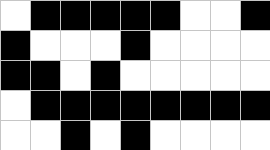[["white", "black", "black", "black", "black", "black", "white", "white", "black"], ["black", "white", "white", "white", "black", "white", "white", "white", "white"], ["black", "black", "white", "black", "white", "white", "white", "white", "white"], ["white", "black", "black", "black", "black", "black", "black", "black", "black"], ["white", "white", "black", "white", "black", "white", "white", "white", "white"]]